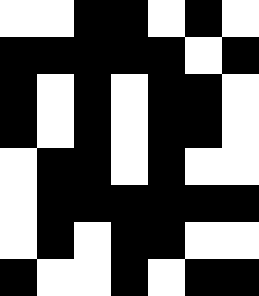[["white", "white", "black", "black", "white", "black", "white"], ["black", "black", "black", "black", "black", "white", "black"], ["black", "white", "black", "white", "black", "black", "white"], ["black", "white", "black", "white", "black", "black", "white"], ["white", "black", "black", "white", "black", "white", "white"], ["white", "black", "black", "black", "black", "black", "black"], ["white", "black", "white", "black", "black", "white", "white"], ["black", "white", "white", "black", "white", "black", "black"]]